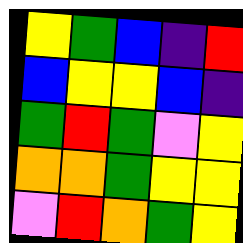[["yellow", "green", "blue", "indigo", "red"], ["blue", "yellow", "yellow", "blue", "indigo"], ["green", "red", "green", "violet", "yellow"], ["orange", "orange", "green", "yellow", "yellow"], ["violet", "red", "orange", "green", "yellow"]]